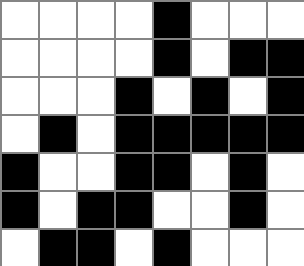[["white", "white", "white", "white", "black", "white", "white", "white"], ["white", "white", "white", "white", "black", "white", "black", "black"], ["white", "white", "white", "black", "white", "black", "white", "black"], ["white", "black", "white", "black", "black", "black", "black", "black"], ["black", "white", "white", "black", "black", "white", "black", "white"], ["black", "white", "black", "black", "white", "white", "black", "white"], ["white", "black", "black", "white", "black", "white", "white", "white"]]